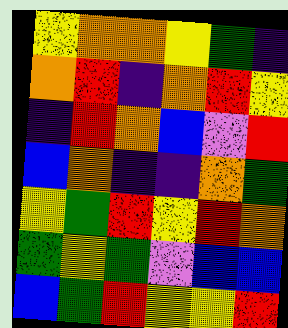[["yellow", "orange", "orange", "yellow", "green", "indigo"], ["orange", "red", "indigo", "orange", "red", "yellow"], ["indigo", "red", "orange", "blue", "violet", "red"], ["blue", "orange", "indigo", "indigo", "orange", "green"], ["yellow", "green", "red", "yellow", "red", "orange"], ["green", "yellow", "green", "violet", "blue", "blue"], ["blue", "green", "red", "yellow", "yellow", "red"]]